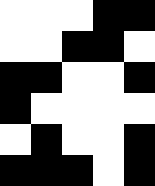[["white", "white", "white", "black", "black"], ["white", "white", "black", "black", "white"], ["black", "black", "white", "white", "black"], ["black", "white", "white", "white", "white"], ["white", "black", "white", "white", "black"], ["black", "black", "black", "white", "black"]]